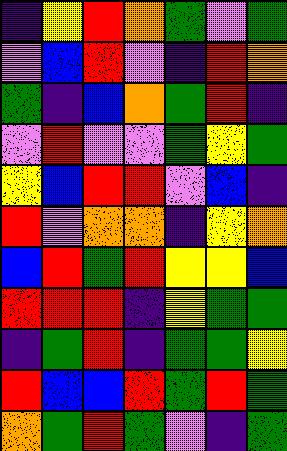[["indigo", "yellow", "red", "orange", "green", "violet", "green"], ["violet", "blue", "red", "violet", "indigo", "red", "orange"], ["green", "indigo", "blue", "orange", "green", "red", "indigo"], ["violet", "red", "violet", "violet", "green", "yellow", "green"], ["yellow", "blue", "red", "red", "violet", "blue", "indigo"], ["red", "violet", "orange", "orange", "indigo", "yellow", "orange"], ["blue", "red", "green", "red", "yellow", "yellow", "blue"], ["red", "red", "red", "indigo", "yellow", "green", "green"], ["indigo", "green", "red", "indigo", "green", "green", "yellow"], ["red", "blue", "blue", "red", "green", "red", "green"], ["orange", "green", "red", "green", "violet", "indigo", "green"]]